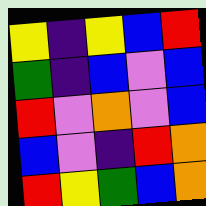[["yellow", "indigo", "yellow", "blue", "red"], ["green", "indigo", "blue", "violet", "blue"], ["red", "violet", "orange", "violet", "blue"], ["blue", "violet", "indigo", "red", "orange"], ["red", "yellow", "green", "blue", "orange"]]